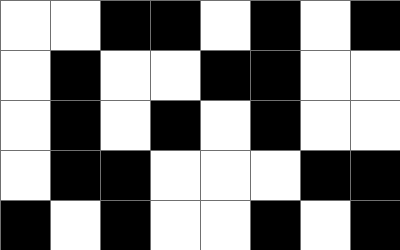[["white", "white", "black", "black", "white", "black", "white", "black"], ["white", "black", "white", "white", "black", "black", "white", "white"], ["white", "black", "white", "black", "white", "black", "white", "white"], ["white", "black", "black", "white", "white", "white", "black", "black"], ["black", "white", "black", "white", "white", "black", "white", "black"]]